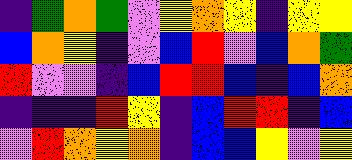[["indigo", "green", "orange", "green", "violet", "yellow", "orange", "yellow", "indigo", "yellow", "yellow"], ["blue", "orange", "yellow", "indigo", "violet", "blue", "red", "violet", "blue", "orange", "green"], ["red", "violet", "violet", "indigo", "blue", "red", "red", "blue", "indigo", "blue", "orange"], ["indigo", "indigo", "indigo", "red", "yellow", "indigo", "blue", "red", "red", "indigo", "blue"], ["violet", "red", "orange", "yellow", "orange", "indigo", "blue", "blue", "yellow", "violet", "yellow"]]